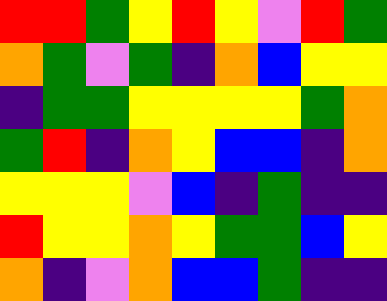[["red", "red", "green", "yellow", "red", "yellow", "violet", "red", "green"], ["orange", "green", "violet", "green", "indigo", "orange", "blue", "yellow", "yellow"], ["indigo", "green", "green", "yellow", "yellow", "yellow", "yellow", "green", "orange"], ["green", "red", "indigo", "orange", "yellow", "blue", "blue", "indigo", "orange"], ["yellow", "yellow", "yellow", "violet", "blue", "indigo", "green", "indigo", "indigo"], ["red", "yellow", "yellow", "orange", "yellow", "green", "green", "blue", "yellow"], ["orange", "indigo", "violet", "orange", "blue", "blue", "green", "indigo", "indigo"]]